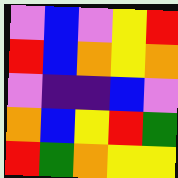[["violet", "blue", "violet", "yellow", "red"], ["red", "blue", "orange", "yellow", "orange"], ["violet", "indigo", "indigo", "blue", "violet"], ["orange", "blue", "yellow", "red", "green"], ["red", "green", "orange", "yellow", "yellow"]]